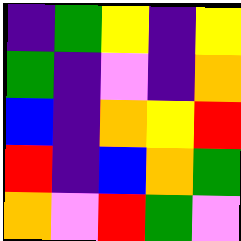[["indigo", "green", "yellow", "indigo", "yellow"], ["green", "indigo", "violet", "indigo", "orange"], ["blue", "indigo", "orange", "yellow", "red"], ["red", "indigo", "blue", "orange", "green"], ["orange", "violet", "red", "green", "violet"]]